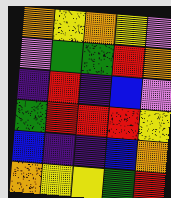[["orange", "yellow", "orange", "yellow", "violet"], ["violet", "green", "green", "red", "orange"], ["indigo", "red", "indigo", "blue", "violet"], ["green", "red", "red", "red", "yellow"], ["blue", "indigo", "indigo", "blue", "orange"], ["orange", "yellow", "yellow", "green", "red"]]